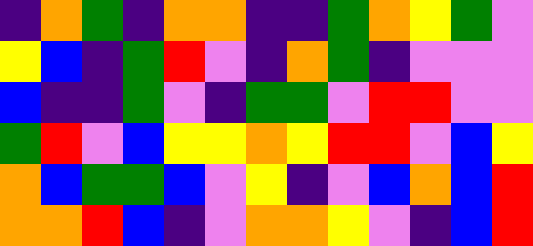[["indigo", "orange", "green", "indigo", "orange", "orange", "indigo", "indigo", "green", "orange", "yellow", "green", "violet"], ["yellow", "blue", "indigo", "green", "red", "violet", "indigo", "orange", "green", "indigo", "violet", "violet", "violet"], ["blue", "indigo", "indigo", "green", "violet", "indigo", "green", "green", "violet", "red", "red", "violet", "violet"], ["green", "red", "violet", "blue", "yellow", "yellow", "orange", "yellow", "red", "red", "violet", "blue", "yellow"], ["orange", "blue", "green", "green", "blue", "violet", "yellow", "indigo", "violet", "blue", "orange", "blue", "red"], ["orange", "orange", "red", "blue", "indigo", "violet", "orange", "orange", "yellow", "violet", "indigo", "blue", "red"]]